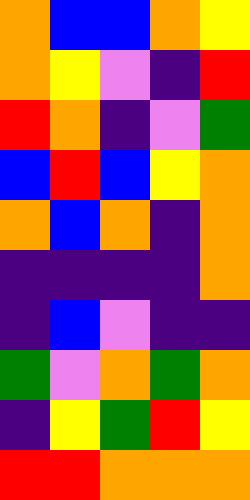[["orange", "blue", "blue", "orange", "yellow"], ["orange", "yellow", "violet", "indigo", "red"], ["red", "orange", "indigo", "violet", "green"], ["blue", "red", "blue", "yellow", "orange"], ["orange", "blue", "orange", "indigo", "orange"], ["indigo", "indigo", "indigo", "indigo", "orange"], ["indigo", "blue", "violet", "indigo", "indigo"], ["green", "violet", "orange", "green", "orange"], ["indigo", "yellow", "green", "red", "yellow"], ["red", "red", "orange", "orange", "orange"]]